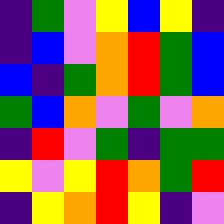[["indigo", "green", "violet", "yellow", "blue", "yellow", "indigo"], ["indigo", "blue", "violet", "orange", "red", "green", "blue"], ["blue", "indigo", "green", "orange", "red", "green", "blue"], ["green", "blue", "orange", "violet", "green", "violet", "orange"], ["indigo", "red", "violet", "green", "indigo", "green", "green"], ["yellow", "violet", "yellow", "red", "orange", "green", "red"], ["indigo", "yellow", "orange", "red", "yellow", "indigo", "violet"]]